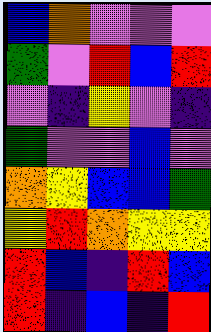[["blue", "orange", "violet", "violet", "violet"], ["green", "violet", "red", "blue", "red"], ["violet", "indigo", "yellow", "violet", "indigo"], ["green", "violet", "violet", "blue", "violet"], ["orange", "yellow", "blue", "blue", "green"], ["yellow", "red", "orange", "yellow", "yellow"], ["red", "blue", "indigo", "red", "blue"], ["red", "indigo", "blue", "indigo", "red"]]